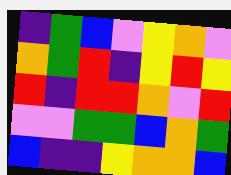[["indigo", "green", "blue", "violet", "yellow", "orange", "violet"], ["orange", "green", "red", "indigo", "yellow", "red", "yellow"], ["red", "indigo", "red", "red", "orange", "violet", "red"], ["violet", "violet", "green", "green", "blue", "orange", "green"], ["blue", "indigo", "indigo", "yellow", "orange", "orange", "blue"]]